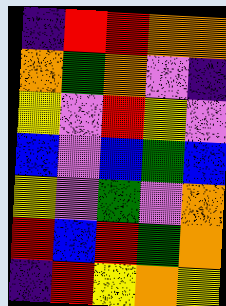[["indigo", "red", "red", "orange", "orange"], ["orange", "green", "orange", "violet", "indigo"], ["yellow", "violet", "red", "yellow", "violet"], ["blue", "violet", "blue", "green", "blue"], ["yellow", "violet", "green", "violet", "orange"], ["red", "blue", "red", "green", "orange"], ["indigo", "red", "yellow", "orange", "yellow"]]